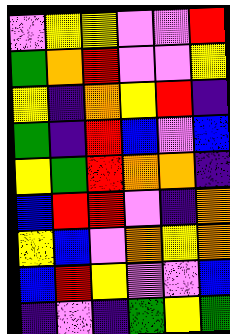[["violet", "yellow", "yellow", "violet", "violet", "red"], ["green", "orange", "red", "violet", "violet", "yellow"], ["yellow", "indigo", "orange", "yellow", "red", "indigo"], ["green", "indigo", "red", "blue", "violet", "blue"], ["yellow", "green", "red", "orange", "orange", "indigo"], ["blue", "red", "red", "violet", "indigo", "orange"], ["yellow", "blue", "violet", "orange", "yellow", "orange"], ["blue", "red", "yellow", "violet", "violet", "blue"], ["indigo", "violet", "indigo", "green", "yellow", "green"]]